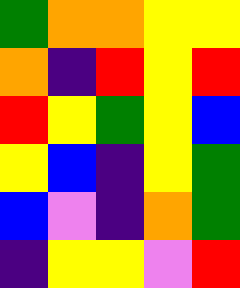[["green", "orange", "orange", "yellow", "yellow"], ["orange", "indigo", "red", "yellow", "red"], ["red", "yellow", "green", "yellow", "blue"], ["yellow", "blue", "indigo", "yellow", "green"], ["blue", "violet", "indigo", "orange", "green"], ["indigo", "yellow", "yellow", "violet", "red"]]